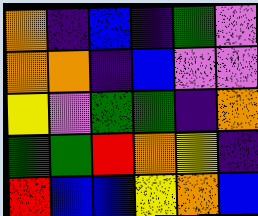[["orange", "indigo", "blue", "indigo", "green", "violet"], ["orange", "orange", "indigo", "blue", "violet", "violet"], ["yellow", "violet", "green", "green", "indigo", "orange"], ["green", "green", "red", "orange", "yellow", "indigo"], ["red", "blue", "blue", "yellow", "orange", "blue"]]